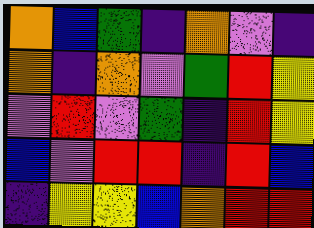[["orange", "blue", "green", "indigo", "orange", "violet", "indigo"], ["orange", "indigo", "orange", "violet", "green", "red", "yellow"], ["violet", "red", "violet", "green", "indigo", "red", "yellow"], ["blue", "violet", "red", "red", "indigo", "red", "blue"], ["indigo", "yellow", "yellow", "blue", "orange", "red", "red"]]